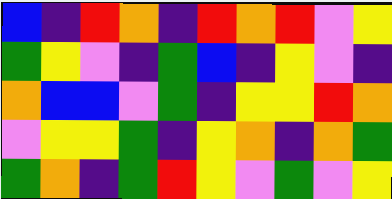[["blue", "indigo", "red", "orange", "indigo", "red", "orange", "red", "violet", "yellow"], ["green", "yellow", "violet", "indigo", "green", "blue", "indigo", "yellow", "violet", "indigo"], ["orange", "blue", "blue", "violet", "green", "indigo", "yellow", "yellow", "red", "orange"], ["violet", "yellow", "yellow", "green", "indigo", "yellow", "orange", "indigo", "orange", "green"], ["green", "orange", "indigo", "green", "red", "yellow", "violet", "green", "violet", "yellow"]]